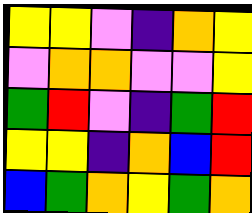[["yellow", "yellow", "violet", "indigo", "orange", "yellow"], ["violet", "orange", "orange", "violet", "violet", "yellow"], ["green", "red", "violet", "indigo", "green", "red"], ["yellow", "yellow", "indigo", "orange", "blue", "red"], ["blue", "green", "orange", "yellow", "green", "orange"]]